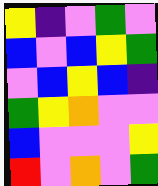[["yellow", "indigo", "violet", "green", "violet"], ["blue", "violet", "blue", "yellow", "green"], ["violet", "blue", "yellow", "blue", "indigo"], ["green", "yellow", "orange", "violet", "violet"], ["blue", "violet", "violet", "violet", "yellow"], ["red", "violet", "orange", "violet", "green"]]